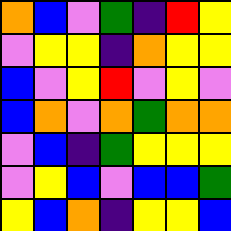[["orange", "blue", "violet", "green", "indigo", "red", "yellow"], ["violet", "yellow", "yellow", "indigo", "orange", "yellow", "yellow"], ["blue", "violet", "yellow", "red", "violet", "yellow", "violet"], ["blue", "orange", "violet", "orange", "green", "orange", "orange"], ["violet", "blue", "indigo", "green", "yellow", "yellow", "yellow"], ["violet", "yellow", "blue", "violet", "blue", "blue", "green"], ["yellow", "blue", "orange", "indigo", "yellow", "yellow", "blue"]]